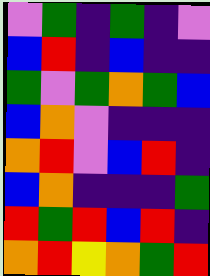[["violet", "green", "indigo", "green", "indigo", "violet"], ["blue", "red", "indigo", "blue", "indigo", "indigo"], ["green", "violet", "green", "orange", "green", "blue"], ["blue", "orange", "violet", "indigo", "indigo", "indigo"], ["orange", "red", "violet", "blue", "red", "indigo"], ["blue", "orange", "indigo", "indigo", "indigo", "green"], ["red", "green", "red", "blue", "red", "indigo"], ["orange", "red", "yellow", "orange", "green", "red"]]